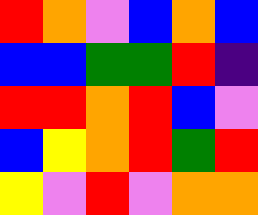[["red", "orange", "violet", "blue", "orange", "blue"], ["blue", "blue", "green", "green", "red", "indigo"], ["red", "red", "orange", "red", "blue", "violet"], ["blue", "yellow", "orange", "red", "green", "red"], ["yellow", "violet", "red", "violet", "orange", "orange"]]